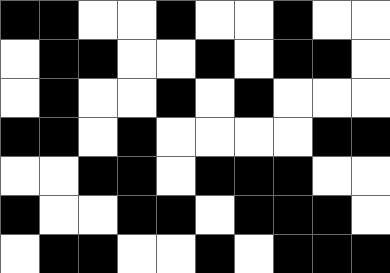[["black", "black", "white", "white", "black", "white", "white", "black", "white", "white"], ["white", "black", "black", "white", "white", "black", "white", "black", "black", "white"], ["white", "black", "white", "white", "black", "white", "black", "white", "white", "white"], ["black", "black", "white", "black", "white", "white", "white", "white", "black", "black"], ["white", "white", "black", "black", "white", "black", "black", "black", "white", "white"], ["black", "white", "white", "black", "black", "white", "black", "black", "black", "white"], ["white", "black", "black", "white", "white", "black", "white", "black", "black", "black"]]